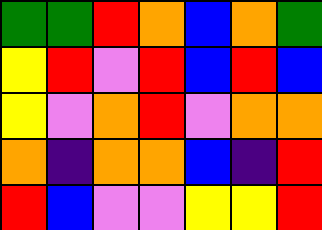[["green", "green", "red", "orange", "blue", "orange", "green"], ["yellow", "red", "violet", "red", "blue", "red", "blue"], ["yellow", "violet", "orange", "red", "violet", "orange", "orange"], ["orange", "indigo", "orange", "orange", "blue", "indigo", "red"], ["red", "blue", "violet", "violet", "yellow", "yellow", "red"]]